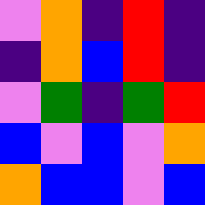[["violet", "orange", "indigo", "red", "indigo"], ["indigo", "orange", "blue", "red", "indigo"], ["violet", "green", "indigo", "green", "red"], ["blue", "violet", "blue", "violet", "orange"], ["orange", "blue", "blue", "violet", "blue"]]